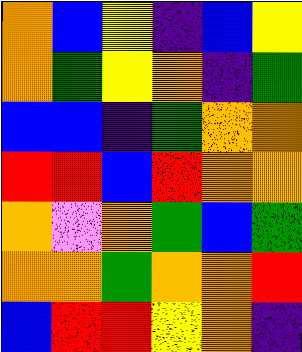[["orange", "blue", "yellow", "indigo", "blue", "yellow"], ["orange", "green", "yellow", "orange", "indigo", "green"], ["blue", "blue", "indigo", "green", "orange", "orange"], ["red", "red", "blue", "red", "orange", "orange"], ["orange", "violet", "orange", "green", "blue", "green"], ["orange", "orange", "green", "orange", "orange", "red"], ["blue", "red", "red", "yellow", "orange", "indigo"]]